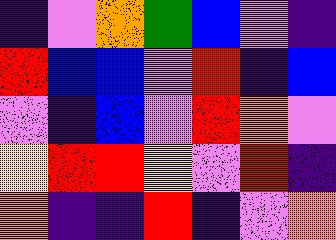[["indigo", "violet", "orange", "green", "blue", "violet", "indigo"], ["red", "blue", "blue", "violet", "red", "indigo", "blue"], ["violet", "indigo", "blue", "violet", "red", "orange", "violet"], ["yellow", "red", "red", "yellow", "violet", "red", "indigo"], ["orange", "indigo", "indigo", "red", "indigo", "violet", "orange"]]